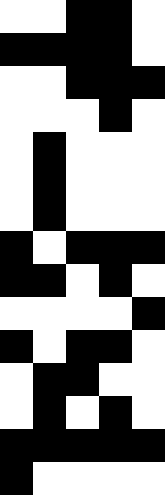[["white", "white", "black", "black", "white"], ["black", "black", "black", "black", "white"], ["white", "white", "black", "black", "black"], ["white", "white", "white", "black", "white"], ["white", "black", "white", "white", "white"], ["white", "black", "white", "white", "white"], ["white", "black", "white", "white", "white"], ["black", "white", "black", "black", "black"], ["black", "black", "white", "black", "white"], ["white", "white", "white", "white", "black"], ["black", "white", "black", "black", "white"], ["white", "black", "black", "white", "white"], ["white", "black", "white", "black", "white"], ["black", "black", "black", "black", "black"], ["black", "white", "white", "white", "white"]]